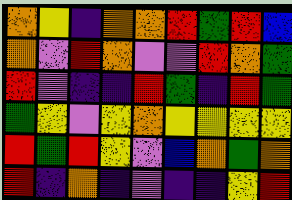[["orange", "yellow", "indigo", "orange", "orange", "red", "green", "red", "blue"], ["orange", "violet", "red", "orange", "violet", "violet", "red", "orange", "green"], ["red", "violet", "indigo", "indigo", "red", "green", "indigo", "red", "green"], ["green", "yellow", "violet", "yellow", "orange", "yellow", "yellow", "yellow", "yellow"], ["red", "green", "red", "yellow", "violet", "blue", "orange", "green", "orange"], ["red", "indigo", "orange", "indigo", "violet", "indigo", "indigo", "yellow", "red"]]